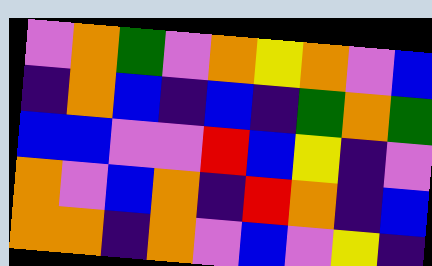[["violet", "orange", "green", "violet", "orange", "yellow", "orange", "violet", "blue"], ["indigo", "orange", "blue", "indigo", "blue", "indigo", "green", "orange", "green"], ["blue", "blue", "violet", "violet", "red", "blue", "yellow", "indigo", "violet"], ["orange", "violet", "blue", "orange", "indigo", "red", "orange", "indigo", "blue"], ["orange", "orange", "indigo", "orange", "violet", "blue", "violet", "yellow", "indigo"]]